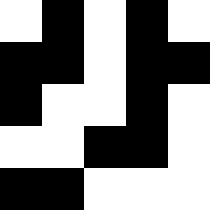[["white", "black", "white", "black", "white"], ["black", "black", "white", "black", "black"], ["black", "white", "white", "black", "white"], ["white", "white", "black", "black", "white"], ["black", "black", "white", "white", "white"]]